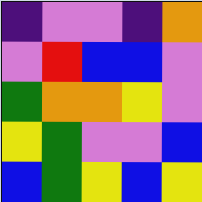[["indigo", "violet", "violet", "indigo", "orange"], ["violet", "red", "blue", "blue", "violet"], ["green", "orange", "orange", "yellow", "violet"], ["yellow", "green", "violet", "violet", "blue"], ["blue", "green", "yellow", "blue", "yellow"]]